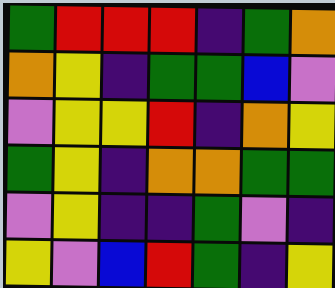[["green", "red", "red", "red", "indigo", "green", "orange"], ["orange", "yellow", "indigo", "green", "green", "blue", "violet"], ["violet", "yellow", "yellow", "red", "indigo", "orange", "yellow"], ["green", "yellow", "indigo", "orange", "orange", "green", "green"], ["violet", "yellow", "indigo", "indigo", "green", "violet", "indigo"], ["yellow", "violet", "blue", "red", "green", "indigo", "yellow"]]